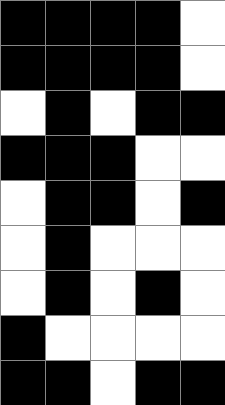[["black", "black", "black", "black", "white"], ["black", "black", "black", "black", "white"], ["white", "black", "white", "black", "black"], ["black", "black", "black", "white", "white"], ["white", "black", "black", "white", "black"], ["white", "black", "white", "white", "white"], ["white", "black", "white", "black", "white"], ["black", "white", "white", "white", "white"], ["black", "black", "white", "black", "black"]]